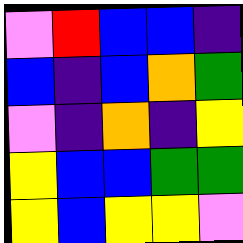[["violet", "red", "blue", "blue", "indigo"], ["blue", "indigo", "blue", "orange", "green"], ["violet", "indigo", "orange", "indigo", "yellow"], ["yellow", "blue", "blue", "green", "green"], ["yellow", "blue", "yellow", "yellow", "violet"]]